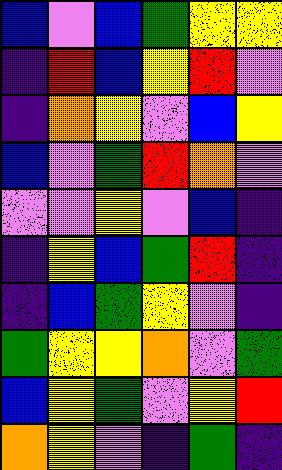[["blue", "violet", "blue", "green", "yellow", "yellow"], ["indigo", "red", "blue", "yellow", "red", "violet"], ["indigo", "orange", "yellow", "violet", "blue", "yellow"], ["blue", "violet", "green", "red", "orange", "violet"], ["violet", "violet", "yellow", "violet", "blue", "indigo"], ["indigo", "yellow", "blue", "green", "red", "indigo"], ["indigo", "blue", "green", "yellow", "violet", "indigo"], ["green", "yellow", "yellow", "orange", "violet", "green"], ["blue", "yellow", "green", "violet", "yellow", "red"], ["orange", "yellow", "violet", "indigo", "green", "indigo"]]